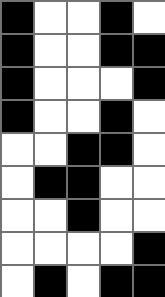[["black", "white", "white", "black", "white"], ["black", "white", "white", "black", "black"], ["black", "white", "white", "white", "black"], ["black", "white", "white", "black", "white"], ["white", "white", "black", "black", "white"], ["white", "black", "black", "white", "white"], ["white", "white", "black", "white", "white"], ["white", "white", "white", "white", "black"], ["white", "black", "white", "black", "black"]]